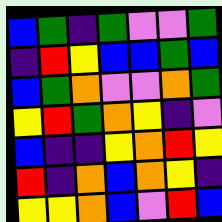[["blue", "green", "indigo", "green", "violet", "violet", "green"], ["indigo", "red", "yellow", "blue", "blue", "green", "blue"], ["blue", "green", "orange", "violet", "violet", "orange", "green"], ["yellow", "red", "green", "orange", "yellow", "indigo", "violet"], ["blue", "indigo", "indigo", "yellow", "orange", "red", "yellow"], ["red", "indigo", "orange", "blue", "orange", "yellow", "indigo"], ["yellow", "yellow", "orange", "blue", "violet", "red", "blue"]]